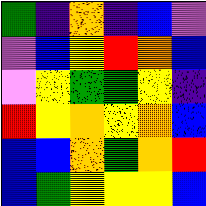[["green", "indigo", "orange", "indigo", "blue", "violet"], ["violet", "blue", "yellow", "red", "orange", "blue"], ["violet", "yellow", "green", "green", "yellow", "indigo"], ["red", "yellow", "orange", "yellow", "orange", "blue"], ["blue", "blue", "orange", "green", "orange", "red"], ["blue", "green", "yellow", "yellow", "yellow", "blue"]]